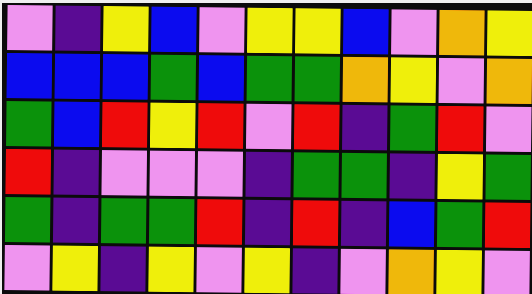[["violet", "indigo", "yellow", "blue", "violet", "yellow", "yellow", "blue", "violet", "orange", "yellow"], ["blue", "blue", "blue", "green", "blue", "green", "green", "orange", "yellow", "violet", "orange"], ["green", "blue", "red", "yellow", "red", "violet", "red", "indigo", "green", "red", "violet"], ["red", "indigo", "violet", "violet", "violet", "indigo", "green", "green", "indigo", "yellow", "green"], ["green", "indigo", "green", "green", "red", "indigo", "red", "indigo", "blue", "green", "red"], ["violet", "yellow", "indigo", "yellow", "violet", "yellow", "indigo", "violet", "orange", "yellow", "violet"]]